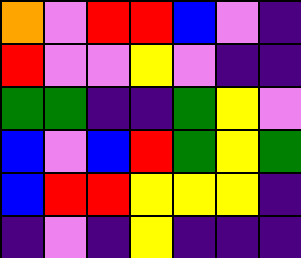[["orange", "violet", "red", "red", "blue", "violet", "indigo"], ["red", "violet", "violet", "yellow", "violet", "indigo", "indigo"], ["green", "green", "indigo", "indigo", "green", "yellow", "violet"], ["blue", "violet", "blue", "red", "green", "yellow", "green"], ["blue", "red", "red", "yellow", "yellow", "yellow", "indigo"], ["indigo", "violet", "indigo", "yellow", "indigo", "indigo", "indigo"]]